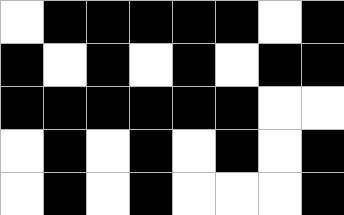[["white", "black", "black", "black", "black", "black", "white", "black"], ["black", "white", "black", "white", "black", "white", "black", "black"], ["black", "black", "black", "black", "black", "black", "white", "white"], ["white", "black", "white", "black", "white", "black", "white", "black"], ["white", "black", "white", "black", "white", "white", "white", "black"]]